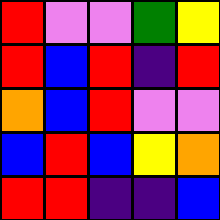[["red", "violet", "violet", "green", "yellow"], ["red", "blue", "red", "indigo", "red"], ["orange", "blue", "red", "violet", "violet"], ["blue", "red", "blue", "yellow", "orange"], ["red", "red", "indigo", "indigo", "blue"]]